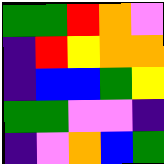[["green", "green", "red", "orange", "violet"], ["indigo", "red", "yellow", "orange", "orange"], ["indigo", "blue", "blue", "green", "yellow"], ["green", "green", "violet", "violet", "indigo"], ["indigo", "violet", "orange", "blue", "green"]]